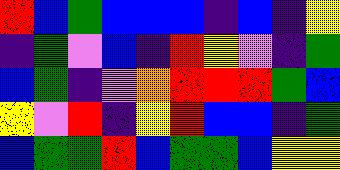[["red", "blue", "green", "blue", "blue", "blue", "indigo", "blue", "indigo", "yellow"], ["indigo", "green", "violet", "blue", "indigo", "red", "yellow", "violet", "indigo", "green"], ["blue", "green", "indigo", "violet", "orange", "red", "red", "red", "green", "blue"], ["yellow", "violet", "red", "indigo", "yellow", "red", "blue", "blue", "indigo", "green"], ["blue", "green", "green", "red", "blue", "green", "green", "blue", "yellow", "yellow"]]